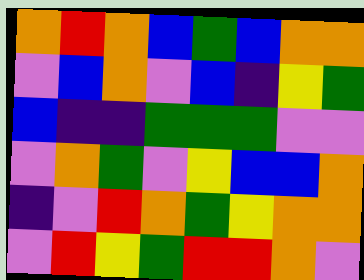[["orange", "red", "orange", "blue", "green", "blue", "orange", "orange"], ["violet", "blue", "orange", "violet", "blue", "indigo", "yellow", "green"], ["blue", "indigo", "indigo", "green", "green", "green", "violet", "violet"], ["violet", "orange", "green", "violet", "yellow", "blue", "blue", "orange"], ["indigo", "violet", "red", "orange", "green", "yellow", "orange", "orange"], ["violet", "red", "yellow", "green", "red", "red", "orange", "violet"]]